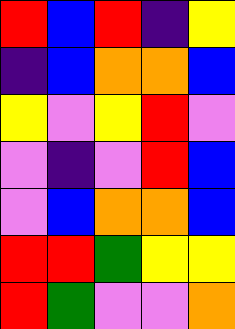[["red", "blue", "red", "indigo", "yellow"], ["indigo", "blue", "orange", "orange", "blue"], ["yellow", "violet", "yellow", "red", "violet"], ["violet", "indigo", "violet", "red", "blue"], ["violet", "blue", "orange", "orange", "blue"], ["red", "red", "green", "yellow", "yellow"], ["red", "green", "violet", "violet", "orange"]]